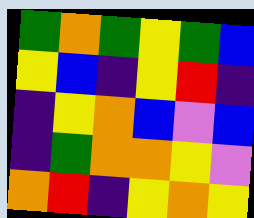[["green", "orange", "green", "yellow", "green", "blue"], ["yellow", "blue", "indigo", "yellow", "red", "indigo"], ["indigo", "yellow", "orange", "blue", "violet", "blue"], ["indigo", "green", "orange", "orange", "yellow", "violet"], ["orange", "red", "indigo", "yellow", "orange", "yellow"]]